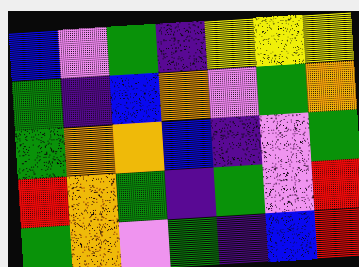[["blue", "violet", "green", "indigo", "yellow", "yellow", "yellow"], ["green", "indigo", "blue", "orange", "violet", "green", "orange"], ["green", "orange", "orange", "blue", "indigo", "violet", "green"], ["red", "orange", "green", "indigo", "green", "violet", "red"], ["green", "orange", "violet", "green", "indigo", "blue", "red"]]